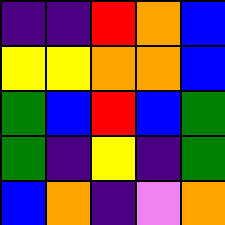[["indigo", "indigo", "red", "orange", "blue"], ["yellow", "yellow", "orange", "orange", "blue"], ["green", "blue", "red", "blue", "green"], ["green", "indigo", "yellow", "indigo", "green"], ["blue", "orange", "indigo", "violet", "orange"]]